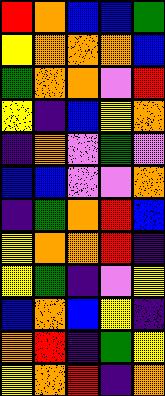[["red", "orange", "blue", "blue", "green"], ["yellow", "orange", "orange", "orange", "blue"], ["green", "orange", "orange", "violet", "red"], ["yellow", "indigo", "blue", "yellow", "orange"], ["indigo", "orange", "violet", "green", "violet"], ["blue", "blue", "violet", "violet", "orange"], ["indigo", "green", "orange", "red", "blue"], ["yellow", "orange", "orange", "red", "indigo"], ["yellow", "green", "indigo", "violet", "yellow"], ["blue", "orange", "blue", "yellow", "indigo"], ["orange", "red", "indigo", "green", "yellow"], ["yellow", "orange", "red", "indigo", "orange"]]